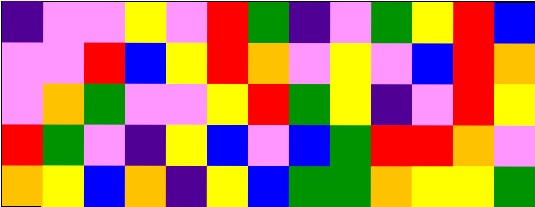[["indigo", "violet", "violet", "yellow", "violet", "red", "green", "indigo", "violet", "green", "yellow", "red", "blue"], ["violet", "violet", "red", "blue", "yellow", "red", "orange", "violet", "yellow", "violet", "blue", "red", "orange"], ["violet", "orange", "green", "violet", "violet", "yellow", "red", "green", "yellow", "indigo", "violet", "red", "yellow"], ["red", "green", "violet", "indigo", "yellow", "blue", "violet", "blue", "green", "red", "red", "orange", "violet"], ["orange", "yellow", "blue", "orange", "indigo", "yellow", "blue", "green", "green", "orange", "yellow", "yellow", "green"]]